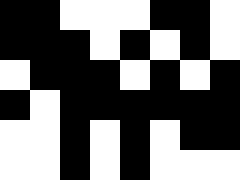[["black", "black", "white", "white", "white", "black", "black", "white"], ["black", "black", "black", "white", "black", "white", "black", "white"], ["white", "black", "black", "black", "white", "black", "white", "black"], ["black", "white", "black", "black", "black", "black", "black", "black"], ["white", "white", "black", "white", "black", "white", "black", "black"], ["white", "white", "black", "white", "black", "white", "white", "white"]]